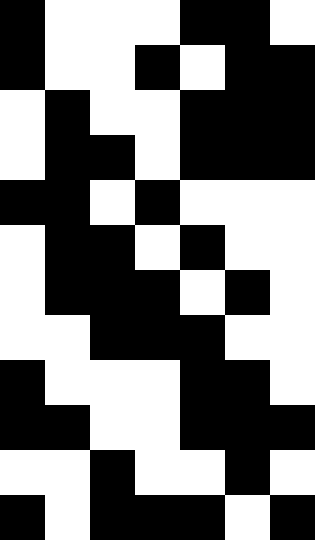[["black", "white", "white", "white", "black", "black", "white"], ["black", "white", "white", "black", "white", "black", "black"], ["white", "black", "white", "white", "black", "black", "black"], ["white", "black", "black", "white", "black", "black", "black"], ["black", "black", "white", "black", "white", "white", "white"], ["white", "black", "black", "white", "black", "white", "white"], ["white", "black", "black", "black", "white", "black", "white"], ["white", "white", "black", "black", "black", "white", "white"], ["black", "white", "white", "white", "black", "black", "white"], ["black", "black", "white", "white", "black", "black", "black"], ["white", "white", "black", "white", "white", "black", "white"], ["black", "white", "black", "black", "black", "white", "black"]]